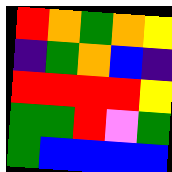[["red", "orange", "green", "orange", "yellow"], ["indigo", "green", "orange", "blue", "indigo"], ["red", "red", "red", "red", "yellow"], ["green", "green", "red", "violet", "green"], ["green", "blue", "blue", "blue", "blue"]]